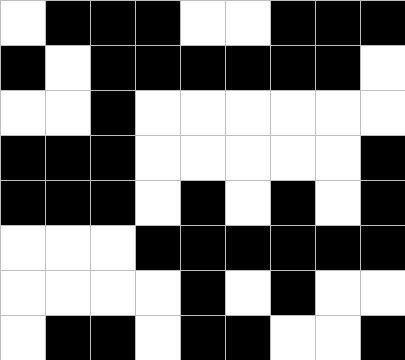[["white", "black", "black", "black", "white", "white", "black", "black", "black"], ["black", "white", "black", "black", "black", "black", "black", "black", "white"], ["white", "white", "black", "white", "white", "white", "white", "white", "white"], ["black", "black", "black", "white", "white", "white", "white", "white", "black"], ["black", "black", "black", "white", "black", "white", "black", "white", "black"], ["white", "white", "white", "black", "black", "black", "black", "black", "black"], ["white", "white", "white", "white", "black", "white", "black", "white", "white"], ["white", "black", "black", "white", "black", "black", "white", "white", "black"]]